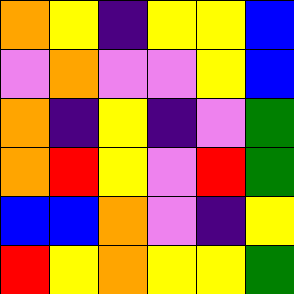[["orange", "yellow", "indigo", "yellow", "yellow", "blue"], ["violet", "orange", "violet", "violet", "yellow", "blue"], ["orange", "indigo", "yellow", "indigo", "violet", "green"], ["orange", "red", "yellow", "violet", "red", "green"], ["blue", "blue", "orange", "violet", "indigo", "yellow"], ["red", "yellow", "orange", "yellow", "yellow", "green"]]